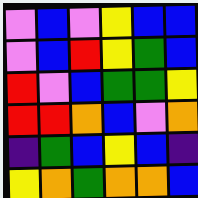[["violet", "blue", "violet", "yellow", "blue", "blue"], ["violet", "blue", "red", "yellow", "green", "blue"], ["red", "violet", "blue", "green", "green", "yellow"], ["red", "red", "orange", "blue", "violet", "orange"], ["indigo", "green", "blue", "yellow", "blue", "indigo"], ["yellow", "orange", "green", "orange", "orange", "blue"]]